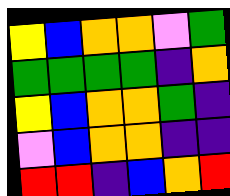[["yellow", "blue", "orange", "orange", "violet", "green"], ["green", "green", "green", "green", "indigo", "orange"], ["yellow", "blue", "orange", "orange", "green", "indigo"], ["violet", "blue", "orange", "orange", "indigo", "indigo"], ["red", "red", "indigo", "blue", "orange", "red"]]